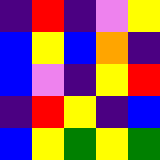[["indigo", "red", "indigo", "violet", "yellow"], ["blue", "yellow", "blue", "orange", "indigo"], ["blue", "violet", "indigo", "yellow", "red"], ["indigo", "red", "yellow", "indigo", "blue"], ["blue", "yellow", "green", "yellow", "green"]]